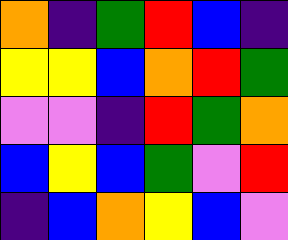[["orange", "indigo", "green", "red", "blue", "indigo"], ["yellow", "yellow", "blue", "orange", "red", "green"], ["violet", "violet", "indigo", "red", "green", "orange"], ["blue", "yellow", "blue", "green", "violet", "red"], ["indigo", "blue", "orange", "yellow", "blue", "violet"]]